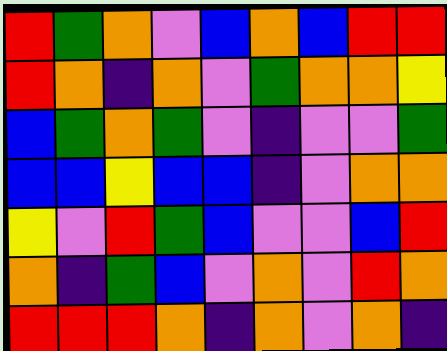[["red", "green", "orange", "violet", "blue", "orange", "blue", "red", "red"], ["red", "orange", "indigo", "orange", "violet", "green", "orange", "orange", "yellow"], ["blue", "green", "orange", "green", "violet", "indigo", "violet", "violet", "green"], ["blue", "blue", "yellow", "blue", "blue", "indigo", "violet", "orange", "orange"], ["yellow", "violet", "red", "green", "blue", "violet", "violet", "blue", "red"], ["orange", "indigo", "green", "blue", "violet", "orange", "violet", "red", "orange"], ["red", "red", "red", "orange", "indigo", "orange", "violet", "orange", "indigo"]]